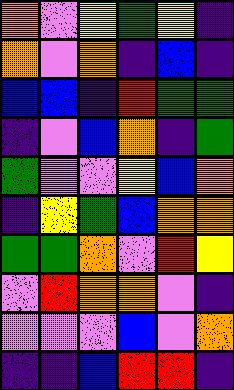[["orange", "violet", "yellow", "green", "yellow", "indigo"], ["orange", "violet", "orange", "indigo", "blue", "indigo"], ["blue", "blue", "indigo", "red", "green", "green"], ["indigo", "violet", "blue", "orange", "indigo", "green"], ["green", "violet", "violet", "yellow", "blue", "orange"], ["indigo", "yellow", "green", "blue", "orange", "orange"], ["green", "green", "orange", "violet", "red", "yellow"], ["violet", "red", "orange", "orange", "violet", "indigo"], ["violet", "violet", "violet", "blue", "violet", "orange"], ["indigo", "indigo", "blue", "red", "red", "indigo"]]